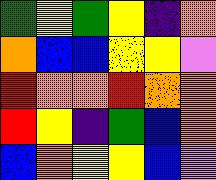[["green", "yellow", "green", "yellow", "indigo", "orange"], ["orange", "blue", "blue", "yellow", "yellow", "violet"], ["red", "orange", "orange", "red", "orange", "orange"], ["red", "yellow", "indigo", "green", "blue", "orange"], ["blue", "orange", "yellow", "yellow", "blue", "violet"]]